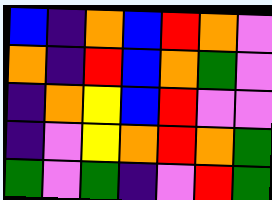[["blue", "indigo", "orange", "blue", "red", "orange", "violet"], ["orange", "indigo", "red", "blue", "orange", "green", "violet"], ["indigo", "orange", "yellow", "blue", "red", "violet", "violet"], ["indigo", "violet", "yellow", "orange", "red", "orange", "green"], ["green", "violet", "green", "indigo", "violet", "red", "green"]]